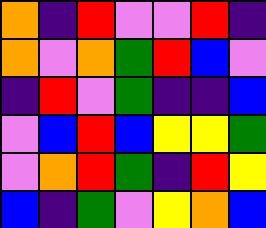[["orange", "indigo", "red", "violet", "violet", "red", "indigo"], ["orange", "violet", "orange", "green", "red", "blue", "violet"], ["indigo", "red", "violet", "green", "indigo", "indigo", "blue"], ["violet", "blue", "red", "blue", "yellow", "yellow", "green"], ["violet", "orange", "red", "green", "indigo", "red", "yellow"], ["blue", "indigo", "green", "violet", "yellow", "orange", "blue"]]